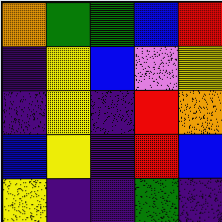[["orange", "green", "green", "blue", "red"], ["indigo", "yellow", "blue", "violet", "yellow"], ["indigo", "yellow", "indigo", "red", "orange"], ["blue", "yellow", "indigo", "red", "blue"], ["yellow", "indigo", "indigo", "green", "indigo"]]